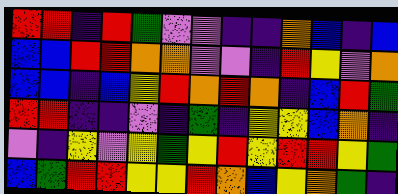[["red", "red", "indigo", "red", "green", "violet", "violet", "indigo", "indigo", "orange", "blue", "indigo", "blue"], ["blue", "blue", "red", "red", "orange", "orange", "violet", "violet", "indigo", "red", "yellow", "violet", "orange"], ["blue", "blue", "indigo", "blue", "yellow", "red", "orange", "red", "orange", "indigo", "blue", "red", "green"], ["red", "red", "indigo", "indigo", "violet", "indigo", "green", "indigo", "yellow", "yellow", "blue", "orange", "indigo"], ["violet", "indigo", "yellow", "violet", "yellow", "green", "yellow", "red", "yellow", "red", "red", "yellow", "green"], ["blue", "green", "red", "red", "yellow", "yellow", "red", "orange", "blue", "yellow", "orange", "green", "indigo"]]